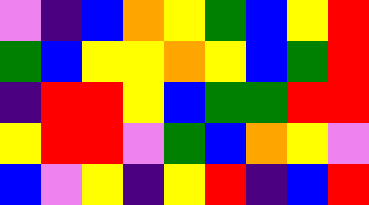[["violet", "indigo", "blue", "orange", "yellow", "green", "blue", "yellow", "red"], ["green", "blue", "yellow", "yellow", "orange", "yellow", "blue", "green", "red"], ["indigo", "red", "red", "yellow", "blue", "green", "green", "red", "red"], ["yellow", "red", "red", "violet", "green", "blue", "orange", "yellow", "violet"], ["blue", "violet", "yellow", "indigo", "yellow", "red", "indigo", "blue", "red"]]